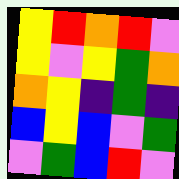[["yellow", "red", "orange", "red", "violet"], ["yellow", "violet", "yellow", "green", "orange"], ["orange", "yellow", "indigo", "green", "indigo"], ["blue", "yellow", "blue", "violet", "green"], ["violet", "green", "blue", "red", "violet"]]